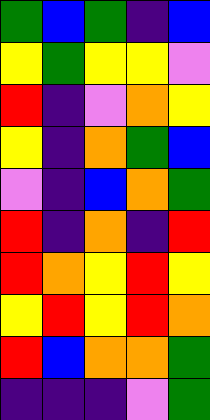[["green", "blue", "green", "indigo", "blue"], ["yellow", "green", "yellow", "yellow", "violet"], ["red", "indigo", "violet", "orange", "yellow"], ["yellow", "indigo", "orange", "green", "blue"], ["violet", "indigo", "blue", "orange", "green"], ["red", "indigo", "orange", "indigo", "red"], ["red", "orange", "yellow", "red", "yellow"], ["yellow", "red", "yellow", "red", "orange"], ["red", "blue", "orange", "orange", "green"], ["indigo", "indigo", "indigo", "violet", "green"]]